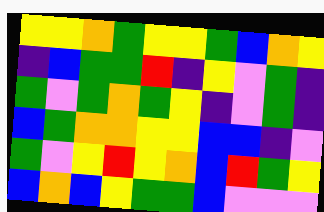[["yellow", "yellow", "orange", "green", "yellow", "yellow", "green", "blue", "orange", "yellow"], ["indigo", "blue", "green", "green", "red", "indigo", "yellow", "violet", "green", "indigo"], ["green", "violet", "green", "orange", "green", "yellow", "indigo", "violet", "green", "indigo"], ["blue", "green", "orange", "orange", "yellow", "yellow", "blue", "blue", "indigo", "violet"], ["green", "violet", "yellow", "red", "yellow", "orange", "blue", "red", "green", "yellow"], ["blue", "orange", "blue", "yellow", "green", "green", "blue", "violet", "violet", "violet"]]